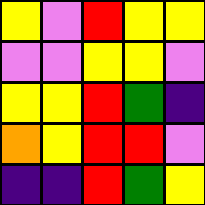[["yellow", "violet", "red", "yellow", "yellow"], ["violet", "violet", "yellow", "yellow", "violet"], ["yellow", "yellow", "red", "green", "indigo"], ["orange", "yellow", "red", "red", "violet"], ["indigo", "indigo", "red", "green", "yellow"]]